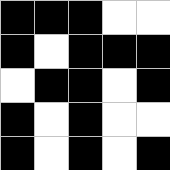[["black", "black", "black", "white", "white"], ["black", "white", "black", "black", "black"], ["white", "black", "black", "white", "black"], ["black", "white", "black", "white", "white"], ["black", "white", "black", "white", "black"]]